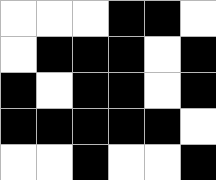[["white", "white", "white", "black", "black", "white"], ["white", "black", "black", "black", "white", "black"], ["black", "white", "black", "black", "white", "black"], ["black", "black", "black", "black", "black", "white"], ["white", "white", "black", "white", "white", "black"]]